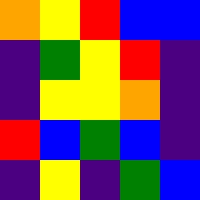[["orange", "yellow", "red", "blue", "blue"], ["indigo", "green", "yellow", "red", "indigo"], ["indigo", "yellow", "yellow", "orange", "indigo"], ["red", "blue", "green", "blue", "indigo"], ["indigo", "yellow", "indigo", "green", "blue"]]